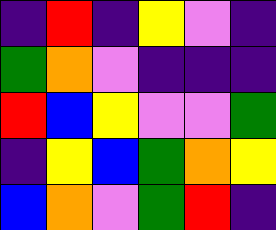[["indigo", "red", "indigo", "yellow", "violet", "indigo"], ["green", "orange", "violet", "indigo", "indigo", "indigo"], ["red", "blue", "yellow", "violet", "violet", "green"], ["indigo", "yellow", "blue", "green", "orange", "yellow"], ["blue", "orange", "violet", "green", "red", "indigo"]]